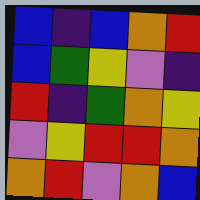[["blue", "indigo", "blue", "orange", "red"], ["blue", "green", "yellow", "violet", "indigo"], ["red", "indigo", "green", "orange", "yellow"], ["violet", "yellow", "red", "red", "orange"], ["orange", "red", "violet", "orange", "blue"]]